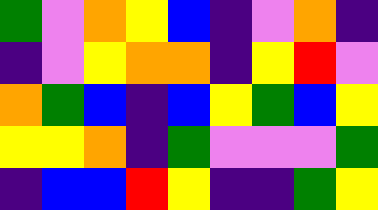[["green", "violet", "orange", "yellow", "blue", "indigo", "violet", "orange", "indigo"], ["indigo", "violet", "yellow", "orange", "orange", "indigo", "yellow", "red", "violet"], ["orange", "green", "blue", "indigo", "blue", "yellow", "green", "blue", "yellow"], ["yellow", "yellow", "orange", "indigo", "green", "violet", "violet", "violet", "green"], ["indigo", "blue", "blue", "red", "yellow", "indigo", "indigo", "green", "yellow"]]